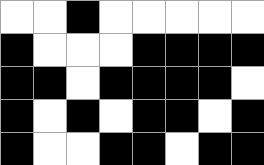[["white", "white", "black", "white", "white", "white", "white", "white"], ["black", "white", "white", "white", "black", "black", "black", "black"], ["black", "black", "white", "black", "black", "black", "black", "white"], ["black", "white", "black", "white", "black", "black", "white", "black"], ["black", "white", "white", "black", "black", "white", "black", "black"]]